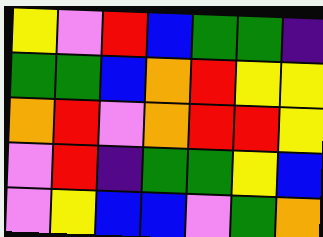[["yellow", "violet", "red", "blue", "green", "green", "indigo"], ["green", "green", "blue", "orange", "red", "yellow", "yellow"], ["orange", "red", "violet", "orange", "red", "red", "yellow"], ["violet", "red", "indigo", "green", "green", "yellow", "blue"], ["violet", "yellow", "blue", "blue", "violet", "green", "orange"]]